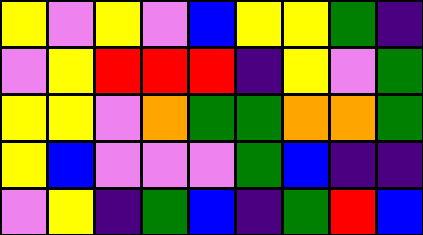[["yellow", "violet", "yellow", "violet", "blue", "yellow", "yellow", "green", "indigo"], ["violet", "yellow", "red", "red", "red", "indigo", "yellow", "violet", "green"], ["yellow", "yellow", "violet", "orange", "green", "green", "orange", "orange", "green"], ["yellow", "blue", "violet", "violet", "violet", "green", "blue", "indigo", "indigo"], ["violet", "yellow", "indigo", "green", "blue", "indigo", "green", "red", "blue"]]